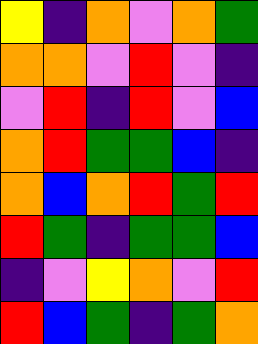[["yellow", "indigo", "orange", "violet", "orange", "green"], ["orange", "orange", "violet", "red", "violet", "indigo"], ["violet", "red", "indigo", "red", "violet", "blue"], ["orange", "red", "green", "green", "blue", "indigo"], ["orange", "blue", "orange", "red", "green", "red"], ["red", "green", "indigo", "green", "green", "blue"], ["indigo", "violet", "yellow", "orange", "violet", "red"], ["red", "blue", "green", "indigo", "green", "orange"]]